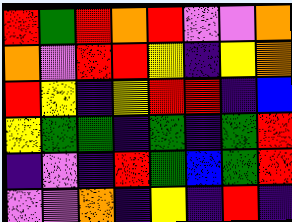[["red", "green", "red", "orange", "red", "violet", "violet", "orange"], ["orange", "violet", "red", "red", "yellow", "indigo", "yellow", "orange"], ["red", "yellow", "indigo", "yellow", "red", "red", "indigo", "blue"], ["yellow", "green", "green", "indigo", "green", "indigo", "green", "red"], ["indigo", "violet", "indigo", "red", "green", "blue", "green", "red"], ["violet", "violet", "orange", "indigo", "yellow", "indigo", "red", "indigo"]]